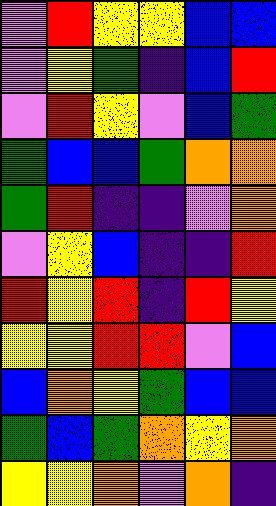[["violet", "red", "yellow", "yellow", "blue", "blue"], ["violet", "yellow", "green", "indigo", "blue", "red"], ["violet", "red", "yellow", "violet", "blue", "green"], ["green", "blue", "blue", "green", "orange", "orange"], ["green", "red", "indigo", "indigo", "violet", "orange"], ["violet", "yellow", "blue", "indigo", "indigo", "red"], ["red", "yellow", "red", "indigo", "red", "yellow"], ["yellow", "yellow", "red", "red", "violet", "blue"], ["blue", "orange", "yellow", "green", "blue", "blue"], ["green", "blue", "green", "orange", "yellow", "orange"], ["yellow", "yellow", "orange", "violet", "orange", "indigo"]]